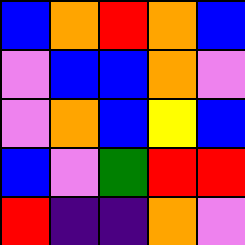[["blue", "orange", "red", "orange", "blue"], ["violet", "blue", "blue", "orange", "violet"], ["violet", "orange", "blue", "yellow", "blue"], ["blue", "violet", "green", "red", "red"], ["red", "indigo", "indigo", "orange", "violet"]]